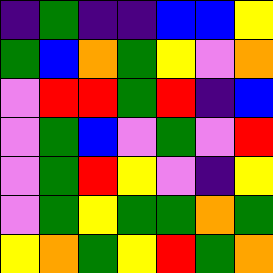[["indigo", "green", "indigo", "indigo", "blue", "blue", "yellow"], ["green", "blue", "orange", "green", "yellow", "violet", "orange"], ["violet", "red", "red", "green", "red", "indigo", "blue"], ["violet", "green", "blue", "violet", "green", "violet", "red"], ["violet", "green", "red", "yellow", "violet", "indigo", "yellow"], ["violet", "green", "yellow", "green", "green", "orange", "green"], ["yellow", "orange", "green", "yellow", "red", "green", "orange"]]